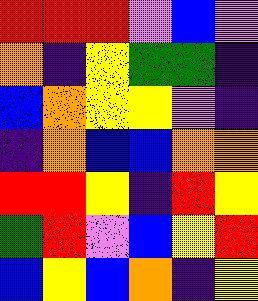[["red", "red", "red", "violet", "blue", "violet"], ["orange", "indigo", "yellow", "green", "green", "indigo"], ["blue", "orange", "yellow", "yellow", "violet", "indigo"], ["indigo", "orange", "blue", "blue", "orange", "orange"], ["red", "red", "yellow", "indigo", "red", "yellow"], ["green", "red", "violet", "blue", "yellow", "red"], ["blue", "yellow", "blue", "orange", "indigo", "yellow"]]